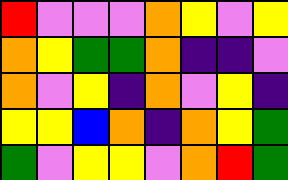[["red", "violet", "violet", "violet", "orange", "yellow", "violet", "yellow"], ["orange", "yellow", "green", "green", "orange", "indigo", "indigo", "violet"], ["orange", "violet", "yellow", "indigo", "orange", "violet", "yellow", "indigo"], ["yellow", "yellow", "blue", "orange", "indigo", "orange", "yellow", "green"], ["green", "violet", "yellow", "yellow", "violet", "orange", "red", "green"]]